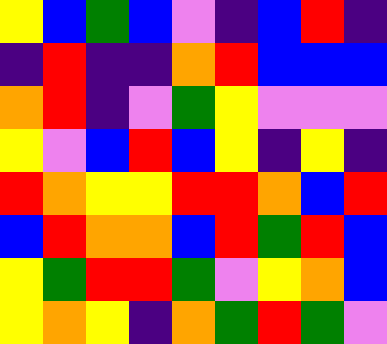[["yellow", "blue", "green", "blue", "violet", "indigo", "blue", "red", "indigo"], ["indigo", "red", "indigo", "indigo", "orange", "red", "blue", "blue", "blue"], ["orange", "red", "indigo", "violet", "green", "yellow", "violet", "violet", "violet"], ["yellow", "violet", "blue", "red", "blue", "yellow", "indigo", "yellow", "indigo"], ["red", "orange", "yellow", "yellow", "red", "red", "orange", "blue", "red"], ["blue", "red", "orange", "orange", "blue", "red", "green", "red", "blue"], ["yellow", "green", "red", "red", "green", "violet", "yellow", "orange", "blue"], ["yellow", "orange", "yellow", "indigo", "orange", "green", "red", "green", "violet"]]